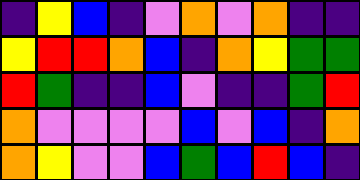[["indigo", "yellow", "blue", "indigo", "violet", "orange", "violet", "orange", "indigo", "indigo"], ["yellow", "red", "red", "orange", "blue", "indigo", "orange", "yellow", "green", "green"], ["red", "green", "indigo", "indigo", "blue", "violet", "indigo", "indigo", "green", "red"], ["orange", "violet", "violet", "violet", "violet", "blue", "violet", "blue", "indigo", "orange"], ["orange", "yellow", "violet", "violet", "blue", "green", "blue", "red", "blue", "indigo"]]